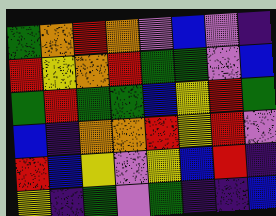[["green", "orange", "red", "orange", "violet", "blue", "violet", "indigo"], ["red", "yellow", "orange", "red", "green", "green", "violet", "blue"], ["green", "red", "green", "green", "blue", "yellow", "red", "green"], ["blue", "indigo", "orange", "orange", "red", "yellow", "red", "violet"], ["red", "blue", "yellow", "violet", "yellow", "blue", "red", "indigo"], ["yellow", "indigo", "green", "violet", "green", "indigo", "indigo", "blue"]]